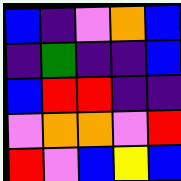[["blue", "indigo", "violet", "orange", "blue"], ["indigo", "green", "indigo", "indigo", "blue"], ["blue", "red", "red", "indigo", "indigo"], ["violet", "orange", "orange", "violet", "red"], ["red", "violet", "blue", "yellow", "blue"]]